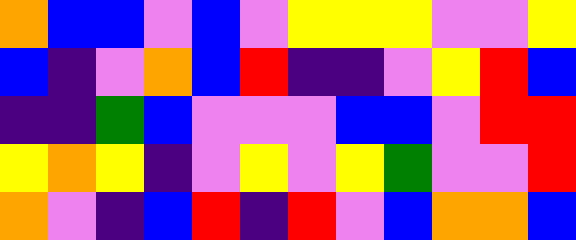[["orange", "blue", "blue", "violet", "blue", "violet", "yellow", "yellow", "yellow", "violet", "violet", "yellow"], ["blue", "indigo", "violet", "orange", "blue", "red", "indigo", "indigo", "violet", "yellow", "red", "blue"], ["indigo", "indigo", "green", "blue", "violet", "violet", "violet", "blue", "blue", "violet", "red", "red"], ["yellow", "orange", "yellow", "indigo", "violet", "yellow", "violet", "yellow", "green", "violet", "violet", "red"], ["orange", "violet", "indigo", "blue", "red", "indigo", "red", "violet", "blue", "orange", "orange", "blue"]]